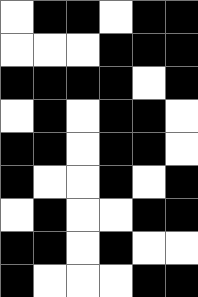[["white", "black", "black", "white", "black", "black"], ["white", "white", "white", "black", "black", "black"], ["black", "black", "black", "black", "white", "black"], ["white", "black", "white", "black", "black", "white"], ["black", "black", "white", "black", "black", "white"], ["black", "white", "white", "black", "white", "black"], ["white", "black", "white", "white", "black", "black"], ["black", "black", "white", "black", "white", "white"], ["black", "white", "white", "white", "black", "black"]]